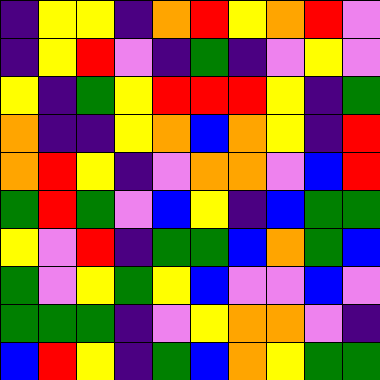[["indigo", "yellow", "yellow", "indigo", "orange", "red", "yellow", "orange", "red", "violet"], ["indigo", "yellow", "red", "violet", "indigo", "green", "indigo", "violet", "yellow", "violet"], ["yellow", "indigo", "green", "yellow", "red", "red", "red", "yellow", "indigo", "green"], ["orange", "indigo", "indigo", "yellow", "orange", "blue", "orange", "yellow", "indigo", "red"], ["orange", "red", "yellow", "indigo", "violet", "orange", "orange", "violet", "blue", "red"], ["green", "red", "green", "violet", "blue", "yellow", "indigo", "blue", "green", "green"], ["yellow", "violet", "red", "indigo", "green", "green", "blue", "orange", "green", "blue"], ["green", "violet", "yellow", "green", "yellow", "blue", "violet", "violet", "blue", "violet"], ["green", "green", "green", "indigo", "violet", "yellow", "orange", "orange", "violet", "indigo"], ["blue", "red", "yellow", "indigo", "green", "blue", "orange", "yellow", "green", "green"]]